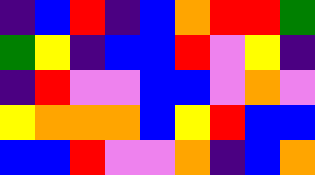[["indigo", "blue", "red", "indigo", "blue", "orange", "red", "red", "green"], ["green", "yellow", "indigo", "blue", "blue", "red", "violet", "yellow", "indigo"], ["indigo", "red", "violet", "violet", "blue", "blue", "violet", "orange", "violet"], ["yellow", "orange", "orange", "orange", "blue", "yellow", "red", "blue", "blue"], ["blue", "blue", "red", "violet", "violet", "orange", "indigo", "blue", "orange"]]